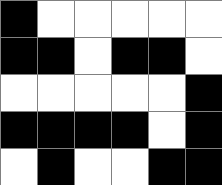[["black", "white", "white", "white", "white", "white"], ["black", "black", "white", "black", "black", "white"], ["white", "white", "white", "white", "white", "black"], ["black", "black", "black", "black", "white", "black"], ["white", "black", "white", "white", "black", "black"]]